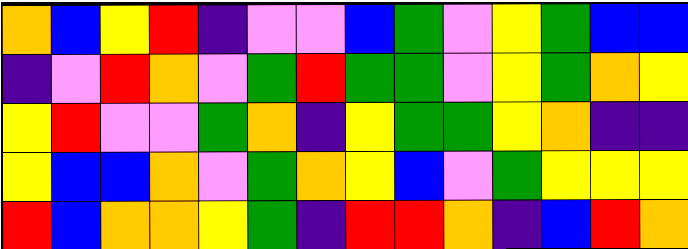[["orange", "blue", "yellow", "red", "indigo", "violet", "violet", "blue", "green", "violet", "yellow", "green", "blue", "blue"], ["indigo", "violet", "red", "orange", "violet", "green", "red", "green", "green", "violet", "yellow", "green", "orange", "yellow"], ["yellow", "red", "violet", "violet", "green", "orange", "indigo", "yellow", "green", "green", "yellow", "orange", "indigo", "indigo"], ["yellow", "blue", "blue", "orange", "violet", "green", "orange", "yellow", "blue", "violet", "green", "yellow", "yellow", "yellow"], ["red", "blue", "orange", "orange", "yellow", "green", "indigo", "red", "red", "orange", "indigo", "blue", "red", "orange"]]